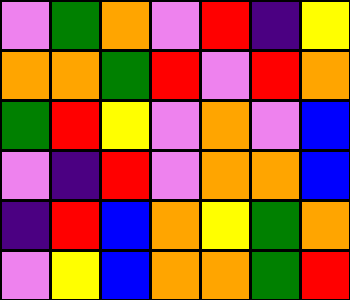[["violet", "green", "orange", "violet", "red", "indigo", "yellow"], ["orange", "orange", "green", "red", "violet", "red", "orange"], ["green", "red", "yellow", "violet", "orange", "violet", "blue"], ["violet", "indigo", "red", "violet", "orange", "orange", "blue"], ["indigo", "red", "blue", "orange", "yellow", "green", "orange"], ["violet", "yellow", "blue", "orange", "orange", "green", "red"]]